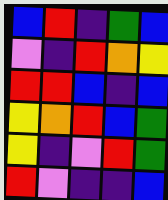[["blue", "red", "indigo", "green", "blue"], ["violet", "indigo", "red", "orange", "yellow"], ["red", "red", "blue", "indigo", "blue"], ["yellow", "orange", "red", "blue", "green"], ["yellow", "indigo", "violet", "red", "green"], ["red", "violet", "indigo", "indigo", "blue"]]